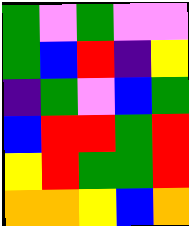[["green", "violet", "green", "violet", "violet"], ["green", "blue", "red", "indigo", "yellow"], ["indigo", "green", "violet", "blue", "green"], ["blue", "red", "red", "green", "red"], ["yellow", "red", "green", "green", "red"], ["orange", "orange", "yellow", "blue", "orange"]]